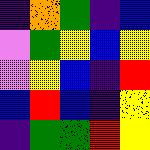[["indigo", "orange", "green", "indigo", "blue"], ["violet", "green", "yellow", "blue", "yellow"], ["violet", "yellow", "blue", "indigo", "red"], ["blue", "red", "blue", "indigo", "yellow"], ["indigo", "green", "green", "red", "yellow"]]